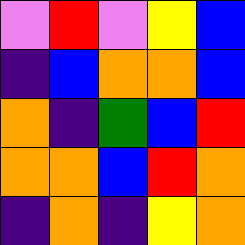[["violet", "red", "violet", "yellow", "blue"], ["indigo", "blue", "orange", "orange", "blue"], ["orange", "indigo", "green", "blue", "red"], ["orange", "orange", "blue", "red", "orange"], ["indigo", "orange", "indigo", "yellow", "orange"]]